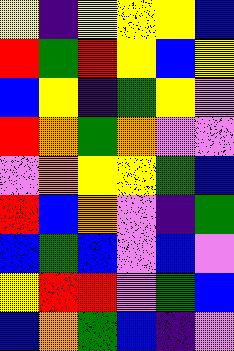[["yellow", "indigo", "yellow", "yellow", "yellow", "blue"], ["red", "green", "red", "yellow", "blue", "yellow"], ["blue", "yellow", "indigo", "green", "yellow", "violet"], ["red", "orange", "green", "orange", "violet", "violet"], ["violet", "orange", "yellow", "yellow", "green", "blue"], ["red", "blue", "orange", "violet", "indigo", "green"], ["blue", "green", "blue", "violet", "blue", "violet"], ["yellow", "red", "red", "violet", "green", "blue"], ["blue", "orange", "green", "blue", "indigo", "violet"]]